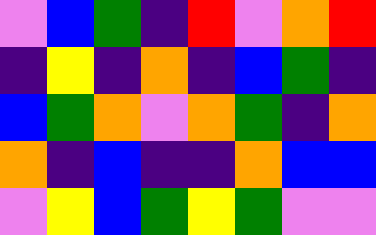[["violet", "blue", "green", "indigo", "red", "violet", "orange", "red"], ["indigo", "yellow", "indigo", "orange", "indigo", "blue", "green", "indigo"], ["blue", "green", "orange", "violet", "orange", "green", "indigo", "orange"], ["orange", "indigo", "blue", "indigo", "indigo", "orange", "blue", "blue"], ["violet", "yellow", "blue", "green", "yellow", "green", "violet", "violet"]]